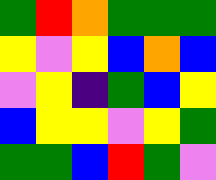[["green", "red", "orange", "green", "green", "green"], ["yellow", "violet", "yellow", "blue", "orange", "blue"], ["violet", "yellow", "indigo", "green", "blue", "yellow"], ["blue", "yellow", "yellow", "violet", "yellow", "green"], ["green", "green", "blue", "red", "green", "violet"]]